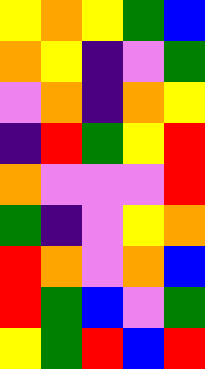[["yellow", "orange", "yellow", "green", "blue"], ["orange", "yellow", "indigo", "violet", "green"], ["violet", "orange", "indigo", "orange", "yellow"], ["indigo", "red", "green", "yellow", "red"], ["orange", "violet", "violet", "violet", "red"], ["green", "indigo", "violet", "yellow", "orange"], ["red", "orange", "violet", "orange", "blue"], ["red", "green", "blue", "violet", "green"], ["yellow", "green", "red", "blue", "red"]]